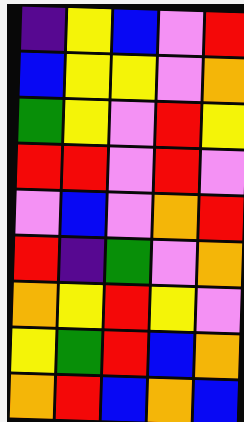[["indigo", "yellow", "blue", "violet", "red"], ["blue", "yellow", "yellow", "violet", "orange"], ["green", "yellow", "violet", "red", "yellow"], ["red", "red", "violet", "red", "violet"], ["violet", "blue", "violet", "orange", "red"], ["red", "indigo", "green", "violet", "orange"], ["orange", "yellow", "red", "yellow", "violet"], ["yellow", "green", "red", "blue", "orange"], ["orange", "red", "blue", "orange", "blue"]]